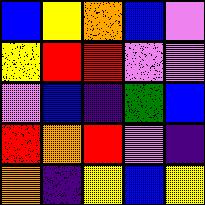[["blue", "yellow", "orange", "blue", "violet"], ["yellow", "red", "red", "violet", "violet"], ["violet", "blue", "indigo", "green", "blue"], ["red", "orange", "red", "violet", "indigo"], ["orange", "indigo", "yellow", "blue", "yellow"]]